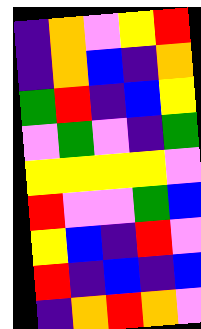[["indigo", "orange", "violet", "yellow", "red"], ["indigo", "orange", "blue", "indigo", "orange"], ["green", "red", "indigo", "blue", "yellow"], ["violet", "green", "violet", "indigo", "green"], ["yellow", "yellow", "yellow", "yellow", "violet"], ["red", "violet", "violet", "green", "blue"], ["yellow", "blue", "indigo", "red", "violet"], ["red", "indigo", "blue", "indigo", "blue"], ["indigo", "orange", "red", "orange", "violet"]]